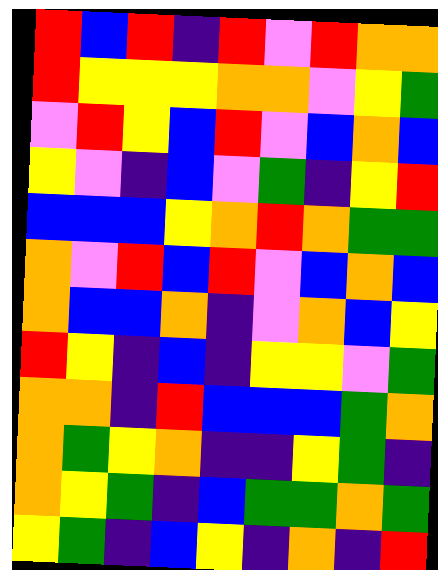[["red", "blue", "red", "indigo", "red", "violet", "red", "orange", "orange"], ["red", "yellow", "yellow", "yellow", "orange", "orange", "violet", "yellow", "green"], ["violet", "red", "yellow", "blue", "red", "violet", "blue", "orange", "blue"], ["yellow", "violet", "indigo", "blue", "violet", "green", "indigo", "yellow", "red"], ["blue", "blue", "blue", "yellow", "orange", "red", "orange", "green", "green"], ["orange", "violet", "red", "blue", "red", "violet", "blue", "orange", "blue"], ["orange", "blue", "blue", "orange", "indigo", "violet", "orange", "blue", "yellow"], ["red", "yellow", "indigo", "blue", "indigo", "yellow", "yellow", "violet", "green"], ["orange", "orange", "indigo", "red", "blue", "blue", "blue", "green", "orange"], ["orange", "green", "yellow", "orange", "indigo", "indigo", "yellow", "green", "indigo"], ["orange", "yellow", "green", "indigo", "blue", "green", "green", "orange", "green"], ["yellow", "green", "indigo", "blue", "yellow", "indigo", "orange", "indigo", "red"]]